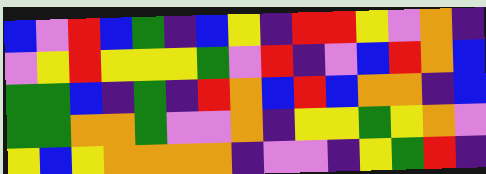[["blue", "violet", "red", "blue", "green", "indigo", "blue", "yellow", "indigo", "red", "red", "yellow", "violet", "orange", "indigo"], ["violet", "yellow", "red", "yellow", "yellow", "yellow", "green", "violet", "red", "indigo", "violet", "blue", "red", "orange", "blue"], ["green", "green", "blue", "indigo", "green", "indigo", "red", "orange", "blue", "red", "blue", "orange", "orange", "indigo", "blue"], ["green", "green", "orange", "orange", "green", "violet", "violet", "orange", "indigo", "yellow", "yellow", "green", "yellow", "orange", "violet"], ["yellow", "blue", "yellow", "orange", "orange", "orange", "orange", "indigo", "violet", "violet", "indigo", "yellow", "green", "red", "indigo"]]